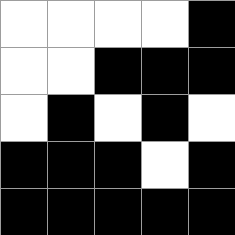[["white", "white", "white", "white", "black"], ["white", "white", "black", "black", "black"], ["white", "black", "white", "black", "white"], ["black", "black", "black", "white", "black"], ["black", "black", "black", "black", "black"]]